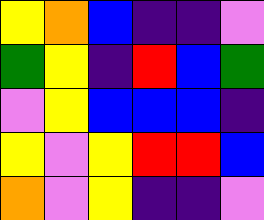[["yellow", "orange", "blue", "indigo", "indigo", "violet"], ["green", "yellow", "indigo", "red", "blue", "green"], ["violet", "yellow", "blue", "blue", "blue", "indigo"], ["yellow", "violet", "yellow", "red", "red", "blue"], ["orange", "violet", "yellow", "indigo", "indigo", "violet"]]